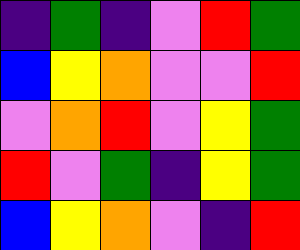[["indigo", "green", "indigo", "violet", "red", "green"], ["blue", "yellow", "orange", "violet", "violet", "red"], ["violet", "orange", "red", "violet", "yellow", "green"], ["red", "violet", "green", "indigo", "yellow", "green"], ["blue", "yellow", "orange", "violet", "indigo", "red"]]